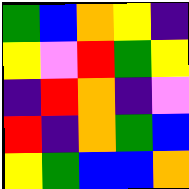[["green", "blue", "orange", "yellow", "indigo"], ["yellow", "violet", "red", "green", "yellow"], ["indigo", "red", "orange", "indigo", "violet"], ["red", "indigo", "orange", "green", "blue"], ["yellow", "green", "blue", "blue", "orange"]]